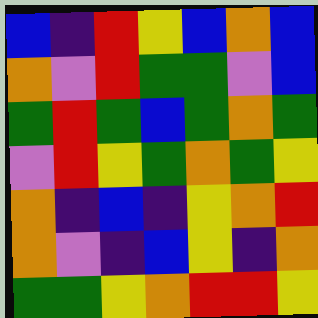[["blue", "indigo", "red", "yellow", "blue", "orange", "blue"], ["orange", "violet", "red", "green", "green", "violet", "blue"], ["green", "red", "green", "blue", "green", "orange", "green"], ["violet", "red", "yellow", "green", "orange", "green", "yellow"], ["orange", "indigo", "blue", "indigo", "yellow", "orange", "red"], ["orange", "violet", "indigo", "blue", "yellow", "indigo", "orange"], ["green", "green", "yellow", "orange", "red", "red", "yellow"]]